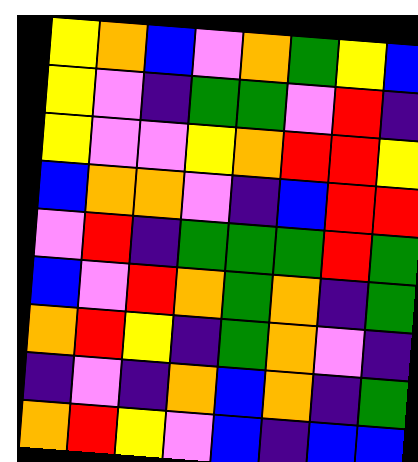[["yellow", "orange", "blue", "violet", "orange", "green", "yellow", "blue"], ["yellow", "violet", "indigo", "green", "green", "violet", "red", "indigo"], ["yellow", "violet", "violet", "yellow", "orange", "red", "red", "yellow"], ["blue", "orange", "orange", "violet", "indigo", "blue", "red", "red"], ["violet", "red", "indigo", "green", "green", "green", "red", "green"], ["blue", "violet", "red", "orange", "green", "orange", "indigo", "green"], ["orange", "red", "yellow", "indigo", "green", "orange", "violet", "indigo"], ["indigo", "violet", "indigo", "orange", "blue", "orange", "indigo", "green"], ["orange", "red", "yellow", "violet", "blue", "indigo", "blue", "blue"]]